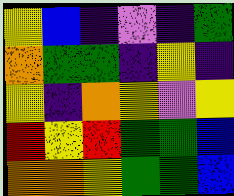[["yellow", "blue", "indigo", "violet", "indigo", "green"], ["orange", "green", "green", "indigo", "yellow", "indigo"], ["yellow", "indigo", "orange", "yellow", "violet", "yellow"], ["red", "yellow", "red", "green", "green", "blue"], ["orange", "orange", "yellow", "green", "green", "blue"]]